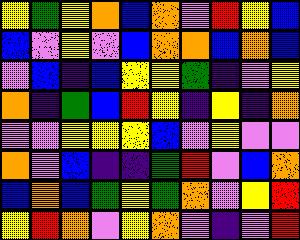[["yellow", "green", "yellow", "orange", "blue", "orange", "violet", "red", "yellow", "blue"], ["blue", "violet", "yellow", "violet", "blue", "orange", "orange", "blue", "orange", "blue"], ["violet", "blue", "indigo", "blue", "yellow", "yellow", "green", "indigo", "violet", "yellow"], ["orange", "indigo", "green", "blue", "red", "yellow", "indigo", "yellow", "indigo", "orange"], ["violet", "violet", "yellow", "yellow", "yellow", "blue", "violet", "yellow", "violet", "violet"], ["orange", "violet", "blue", "indigo", "indigo", "green", "red", "violet", "blue", "orange"], ["blue", "orange", "blue", "green", "yellow", "green", "orange", "violet", "yellow", "red"], ["yellow", "red", "orange", "violet", "yellow", "orange", "violet", "indigo", "violet", "red"]]